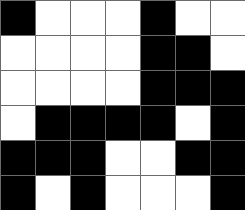[["black", "white", "white", "white", "black", "white", "white"], ["white", "white", "white", "white", "black", "black", "white"], ["white", "white", "white", "white", "black", "black", "black"], ["white", "black", "black", "black", "black", "white", "black"], ["black", "black", "black", "white", "white", "black", "black"], ["black", "white", "black", "white", "white", "white", "black"]]